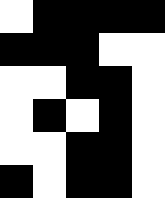[["white", "black", "black", "black", "black"], ["black", "black", "black", "white", "white"], ["white", "white", "black", "black", "white"], ["white", "black", "white", "black", "white"], ["white", "white", "black", "black", "white"], ["black", "white", "black", "black", "white"]]